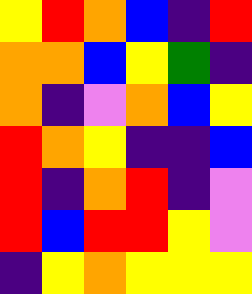[["yellow", "red", "orange", "blue", "indigo", "red"], ["orange", "orange", "blue", "yellow", "green", "indigo"], ["orange", "indigo", "violet", "orange", "blue", "yellow"], ["red", "orange", "yellow", "indigo", "indigo", "blue"], ["red", "indigo", "orange", "red", "indigo", "violet"], ["red", "blue", "red", "red", "yellow", "violet"], ["indigo", "yellow", "orange", "yellow", "yellow", "yellow"]]